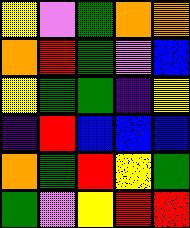[["yellow", "violet", "green", "orange", "orange"], ["orange", "red", "green", "violet", "blue"], ["yellow", "green", "green", "indigo", "yellow"], ["indigo", "red", "blue", "blue", "blue"], ["orange", "green", "red", "yellow", "green"], ["green", "violet", "yellow", "red", "red"]]